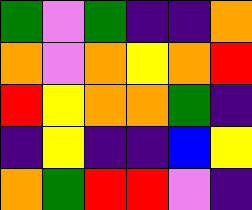[["green", "violet", "green", "indigo", "indigo", "orange"], ["orange", "violet", "orange", "yellow", "orange", "red"], ["red", "yellow", "orange", "orange", "green", "indigo"], ["indigo", "yellow", "indigo", "indigo", "blue", "yellow"], ["orange", "green", "red", "red", "violet", "indigo"]]